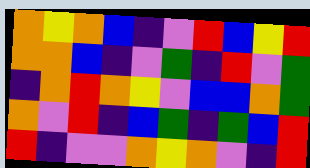[["orange", "yellow", "orange", "blue", "indigo", "violet", "red", "blue", "yellow", "red"], ["orange", "orange", "blue", "indigo", "violet", "green", "indigo", "red", "violet", "green"], ["indigo", "orange", "red", "orange", "yellow", "violet", "blue", "blue", "orange", "green"], ["orange", "violet", "red", "indigo", "blue", "green", "indigo", "green", "blue", "red"], ["red", "indigo", "violet", "violet", "orange", "yellow", "orange", "violet", "indigo", "red"]]